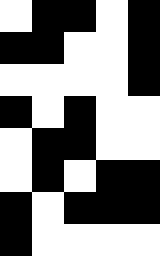[["white", "black", "black", "white", "black"], ["black", "black", "white", "white", "black"], ["white", "white", "white", "white", "black"], ["black", "white", "black", "white", "white"], ["white", "black", "black", "white", "white"], ["white", "black", "white", "black", "black"], ["black", "white", "black", "black", "black"], ["black", "white", "white", "white", "white"]]